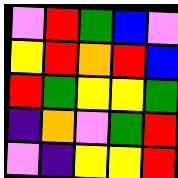[["violet", "red", "green", "blue", "violet"], ["yellow", "red", "orange", "red", "blue"], ["red", "green", "yellow", "yellow", "green"], ["indigo", "orange", "violet", "green", "red"], ["violet", "indigo", "yellow", "yellow", "red"]]